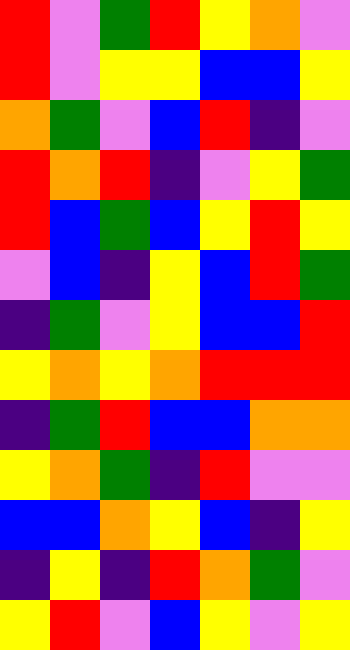[["red", "violet", "green", "red", "yellow", "orange", "violet"], ["red", "violet", "yellow", "yellow", "blue", "blue", "yellow"], ["orange", "green", "violet", "blue", "red", "indigo", "violet"], ["red", "orange", "red", "indigo", "violet", "yellow", "green"], ["red", "blue", "green", "blue", "yellow", "red", "yellow"], ["violet", "blue", "indigo", "yellow", "blue", "red", "green"], ["indigo", "green", "violet", "yellow", "blue", "blue", "red"], ["yellow", "orange", "yellow", "orange", "red", "red", "red"], ["indigo", "green", "red", "blue", "blue", "orange", "orange"], ["yellow", "orange", "green", "indigo", "red", "violet", "violet"], ["blue", "blue", "orange", "yellow", "blue", "indigo", "yellow"], ["indigo", "yellow", "indigo", "red", "orange", "green", "violet"], ["yellow", "red", "violet", "blue", "yellow", "violet", "yellow"]]